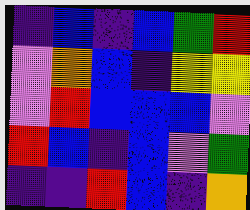[["indigo", "blue", "indigo", "blue", "green", "red"], ["violet", "orange", "blue", "indigo", "yellow", "yellow"], ["violet", "red", "blue", "blue", "blue", "violet"], ["red", "blue", "indigo", "blue", "violet", "green"], ["indigo", "indigo", "red", "blue", "indigo", "orange"]]